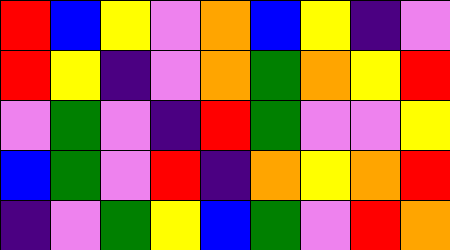[["red", "blue", "yellow", "violet", "orange", "blue", "yellow", "indigo", "violet"], ["red", "yellow", "indigo", "violet", "orange", "green", "orange", "yellow", "red"], ["violet", "green", "violet", "indigo", "red", "green", "violet", "violet", "yellow"], ["blue", "green", "violet", "red", "indigo", "orange", "yellow", "orange", "red"], ["indigo", "violet", "green", "yellow", "blue", "green", "violet", "red", "orange"]]